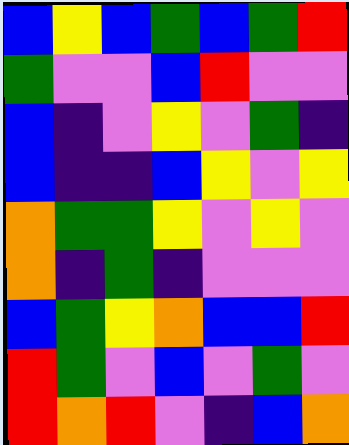[["blue", "yellow", "blue", "green", "blue", "green", "red"], ["green", "violet", "violet", "blue", "red", "violet", "violet"], ["blue", "indigo", "violet", "yellow", "violet", "green", "indigo"], ["blue", "indigo", "indigo", "blue", "yellow", "violet", "yellow"], ["orange", "green", "green", "yellow", "violet", "yellow", "violet"], ["orange", "indigo", "green", "indigo", "violet", "violet", "violet"], ["blue", "green", "yellow", "orange", "blue", "blue", "red"], ["red", "green", "violet", "blue", "violet", "green", "violet"], ["red", "orange", "red", "violet", "indigo", "blue", "orange"]]